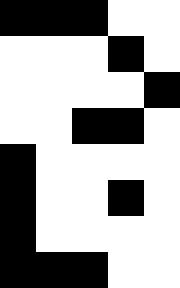[["black", "black", "black", "white", "white"], ["white", "white", "white", "black", "white"], ["white", "white", "white", "white", "black"], ["white", "white", "black", "black", "white"], ["black", "white", "white", "white", "white"], ["black", "white", "white", "black", "white"], ["black", "white", "white", "white", "white"], ["black", "black", "black", "white", "white"]]